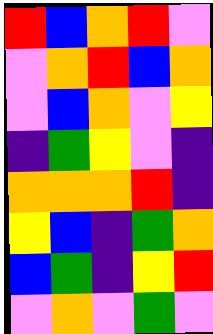[["red", "blue", "orange", "red", "violet"], ["violet", "orange", "red", "blue", "orange"], ["violet", "blue", "orange", "violet", "yellow"], ["indigo", "green", "yellow", "violet", "indigo"], ["orange", "orange", "orange", "red", "indigo"], ["yellow", "blue", "indigo", "green", "orange"], ["blue", "green", "indigo", "yellow", "red"], ["violet", "orange", "violet", "green", "violet"]]